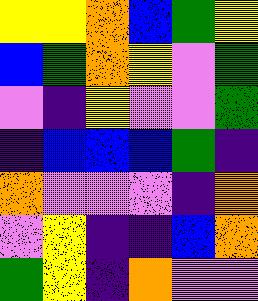[["yellow", "yellow", "orange", "blue", "green", "yellow"], ["blue", "green", "orange", "yellow", "violet", "green"], ["violet", "indigo", "yellow", "violet", "violet", "green"], ["indigo", "blue", "blue", "blue", "green", "indigo"], ["orange", "violet", "violet", "violet", "indigo", "orange"], ["violet", "yellow", "indigo", "indigo", "blue", "orange"], ["green", "yellow", "indigo", "orange", "violet", "violet"]]